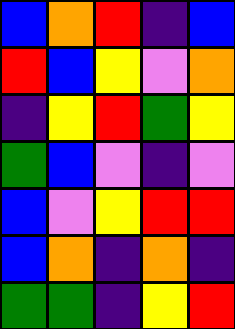[["blue", "orange", "red", "indigo", "blue"], ["red", "blue", "yellow", "violet", "orange"], ["indigo", "yellow", "red", "green", "yellow"], ["green", "blue", "violet", "indigo", "violet"], ["blue", "violet", "yellow", "red", "red"], ["blue", "orange", "indigo", "orange", "indigo"], ["green", "green", "indigo", "yellow", "red"]]